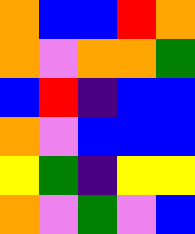[["orange", "blue", "blue", "red", "orange"], ["orange", "violet", "orange", "orange", "green"], ["blue", "red", "indigo", "blue", "blue"], ["orange", "violet", "blue", "blue", "blue"], ["yellow", "green", "indigo", "yellow", "yellow"], ["orange", "violet", "green", "violet", "blue"]]